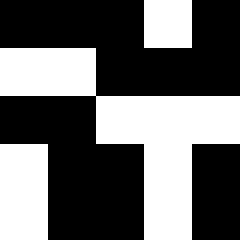[["black", "black", "black", "white", "black"], ["white", "white", "black", "black", "black"], ["black", "black", "white", "white", "white"], ["white", "black", "black", "white", "black"], ["white", "black", "black", "white", "black"]]